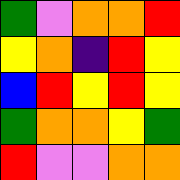[["green", "violet", "orange", "orange", "red"], ["yellow", "orange", "indigo", "red", "yellow"], ["blue", "red", "yellow", "red", "yellow"], ["green", "orange", "orange", "yellow", "green"], ["red", "violet", "violet", "orange", "orange"]]